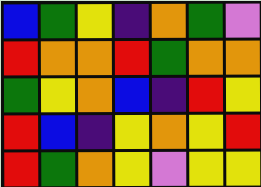[["blue", "green", "yellow", "indigo", "orange", "green", "violet"], ["red", "orange", "orange", "red", "green", "orange", "orange"], ["green", "yellow", "orange", "blue", "indigo", "red", "yellow"], ["red", "blue", "indigo", "yellow", "orange", "yellow", "red"], ["red", "green", "orange", "yellow", "violet", "yellow", "yellow"]]